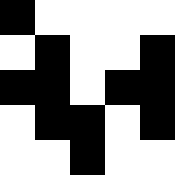[["black", "white", "white", "white", "white"], ["white", "black", "white", "white", "black"], ["black", "black", "white", "black", "black"], ["white", "black", "black", "white", "black"], ["white", "white", "black", "white", "white"]]